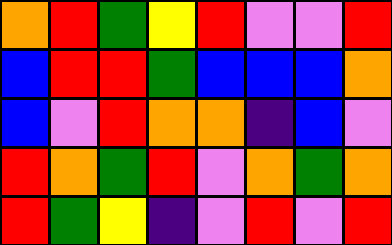[["orange", "red", "green", "yellow", "red", "violet", "violet", "red"], ["blue", "red", "red", "green", "blue", "blue", "blue", "orange"], ["blue", "violet", "red", "orange", "orange", "indigo", "blue", "violet"], ["red", "orange", "green", "red", "violet", "orange", "green", "orange"], ["red", "green", "yellow", "indigo", "violet", "red", "violet", "red"]]